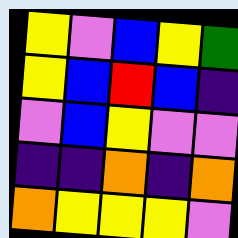[["yellow", "violet", "blue", "yellow", "green"], ["yellow", "blue", "red", "blue", "indigo"], ["violet", "blue", "yellow", "violet", "violet"], ["indigo", "indigo", "orange", "indigo", "orange"], ["orange", "yellow", "yellow", "yellow", "violet"]]